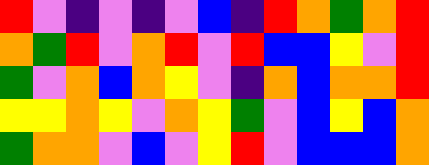[["red", "violet", "indigo", "violet", "indigo", "violet", "blue", "indigo", "red", "orange", "green", "orange", "red"], ["orange", "green", "red", "violet", "orange", "red", "violet", "red", "blue", "blue", "yellow", "violet", "red"], ["green", "violet", "orange", "blue", "orange", "yellow", "violet", "indigo", "orange", "blue", "orange", "orange", "red"], ["yellow", "yellow", "orange", "yellow", "violet", "orange", "yellow", "green", "violet", "blue", "yellow", "blue", "orange"], ["green", "orange", "orange", "violet", "blue", "violet", "yellow", "red", "violet", "blue", "blue", "blue", "orange"]]